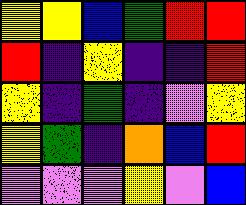[["yellow", "yellow", "blue", "green", "red", "red"], ["red", "indigo", "yellow", "indigo", "indigo", "red"], ["yellow", "indigo", "green", "indigo", "violet", "yellow"], ["yellow", "green", "indigo", "orange", "blue", "red"], ["violet", "violet", "violet", "yellow", "violet", "blue"]]